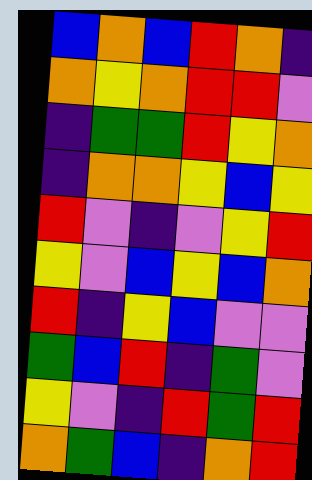[["blue", "orange", "blue", "red", "orange", "indigo"], ["orange", "yellow", "orange", "red", "red", "violet"], ["indigo", "green", "green", "red", "yellow", "orange"], ["indigo", "orange", "orange", "yellow", "blue", "yellow"], ["red", "violet", "indigo", "violet", "yellow", "red"], ["yellow", "violet", "blue", "yellow", "blue", "orange"], ["red", "indigo", "yellow", "blue", "violet", "violet"], ["green", "blue", "red", "indigo", "green", "violet"], ["yellow", "violet", "indigo", "red", "green", "red"], ["orange", "green", "blue", "indigo", "orange", "red"]]